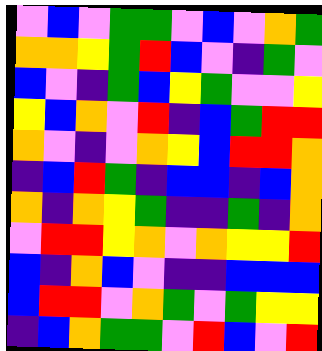[["violet", "blue", "violet", "green", "green", "violet", "blue", "violet", "orange", "green"], ["orange", "orange", "yellow", "green", "red", "blue", "violet", "indigo", "green", "violet"], ["blue", "violet", "indigo", "green", "blue", "yellow", "green", "violet", "violet", "yellow"], ["yellow", "blue", "orange", "violet", "red", "indigo", "blue", "green", "red", "red"], ["orange", "violet", "indigo", "violet", "orange", "yellow", "blue", "red", "red", "orange"], ["indigo", "blue", "red", "green", "indigo", "blue", "blue", "indigo", "blue", "orange"], ["orange", "indigo", "orange", "yellow", "green", "indigo", "indigo", "green", "indigo", "orange"], ["violet", "red", "red", "yellow", "orange", "violet", "orange", "yellow", "yellow", "red"], ["blue", "indigo", "orange", "blue", "violet", "indigo", "indigo", "blue", "blue", "blue"], ["blue", "red", "red", "violet", "orange", "green", "violet", "green", "yellow", "yellow"], ["indigo", "blue", "orange", "green", "green", "violet", "red", "blue", "violet", "red"]]